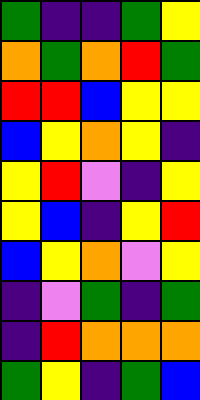[["green", "indigo", "indigo", "green", "yellow"], ["orange", "green", "orange", "red", "green"], ["red", "red", "blue", "yellow", "yellow"], ["blue", "yellow", "orange", "yellow", "indigo"], ["yellow", "red", "violet", "indigo", "yellow"], ["yellow", "blue", "indigo", "yellow", "red"], ["blue", "yellow", "orange", "violet", "yellow"], ["indigo", "violet", "green", "indigo", "green"], ["indigo", "red", "orange", "orange", "orange"], ["green", "yellow", "indigo", "green", "blue"]]